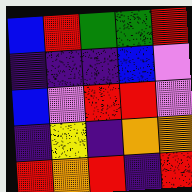[["blue", "red", "green", "green", "red"], ["indigo", "indigo", "indigo", "blue", "violet"], ["blue", "violet", "red", "red", "violet"], ["indigo", "yellow", "indigo", "orange", "orange"], ["red", "orange", "red", "indigo", "red"]]